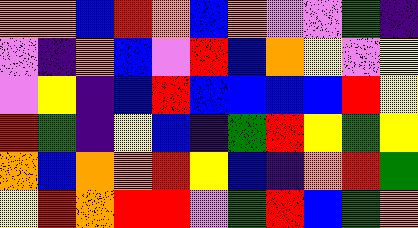[["orange", "orange", "blue", "red", "orange", "blue", "orange", "violet", "violet", "green", "indigo"], ["violet", "indigo", "orange", "blue", "violet", "red", "blue", "orange", "yellow", "violet", "yellow"], ["violet", "yellow", "indigo", "blue", "red", "blue", "blue", "blue", "blue", "red", "yellow"], ["red", "green", "indigo", "yellow", "blue", "indigo", "green", "red", "yellow", "green", "yellow"], ["orange", "blue", "orange", "orange", "red", "yellow", "blue", "indigo", "orange", "red", "green"], ["yellow", "red", "orange", "red", "red", "violet", "green", "red", "blue", "green", "orange"]]